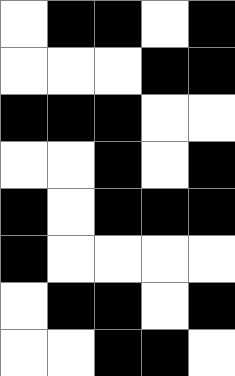[["white", "black", "black", "white", "black"], ["white", "white", "white", "black", "black"], ["black", "black", "black", "white", "white"], ["white", "white", "black", "white", "black"], ["black", "white", "black", "black", "black"], ["black", "white", "white", "white", "white"], ["white", "black", "black", "white", "black"], ["white", "white", "black", "black", "white"]]